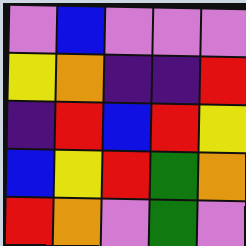[["violet", "blue", "violet", "violet", "violet"], ["yellow", "orange", "indigo", "indigo", "red"], ["indigo", "red", "blue", "red", "yellow"], ["blue", "yellow", "red", "green", "orange"], ["red", "orange", "violet", "green", "violet"]]